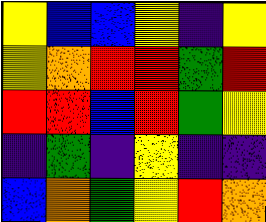[["yellow", "blue", "blue", "yellow", "indigo", "yellow"], ["yellow", "orange", "red", "red", "green", "red"], ["red", "red", "blue", "red", "green", "yellow"], ["indigo", "green", "indigo", "yellow", "indigo", "indigo"], ["blue", "orange", "green", "yellow", "red", "orange"]]